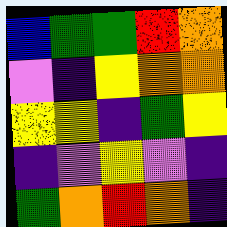[["blue", "green", "green", "red", "orange"], ["violet", "indigo", "yellow", "orange", "orange"], ["yellow", "yellow", "indigo", "green", "yellow"], ["indigo", "violet", "yellow", "violet", "indigo"], ["green", "orange", "red", "orange", "indigo"]]